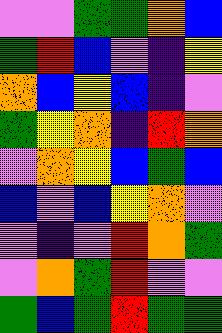[["violet", "violet", "green", "green", "orange", "blue"], ["green", "red", "blue", "violet", "indigo", "yellow"], ["orange", "blue", "yellow", "blue", "indigo", "violet"], ["green", "yellow", "orange", "indigo", "red", "orange"], ["violet", "orange", "yellow", "blue", "green", "blue"], ["blue", "violet", "blue", "yellow", "orange", "violet"], ["violet", "indigo", "violet", "red", "orange", "green"], ["violet", "orange", "green", "red", "violet", "violet"], ["green", "blue", "green", "red", "green", "green"]]